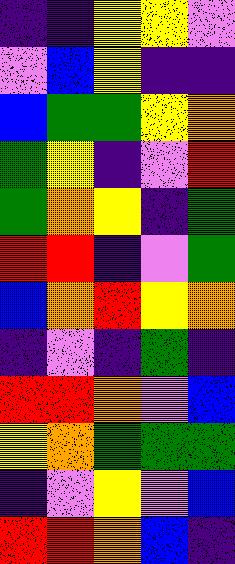[["indigo", "indigo", "yellow", "yellow", "violet"], ["violet", "blue", "yellow", "indigo", "indigo"], ["blue", "green", "green", "yellow", "orange"], ["green", "yellow", "indigo", "violet", "red"], ["green", "orange", "yellow", "indigo", "green"], ["red", "red", "indigo", "violet", "green"], ["blue", "orange", "red", "yellow", "orange"], ["indigo", "violet", "indigo", "green", "indigo"], ["red", "red", "orange", "violet", "blue"], ["yellow", "orange", "green", "green", "green"], ["indigo", "violet", "yellow", "violet", "blue"], ["red", "red", "orange", "blue", "indigo"]]